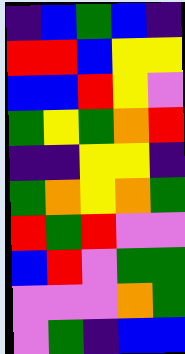[["indigo", "blue", "green", "blue", "indigo"], ["red", "red", "blue", "yellow", "yellow"], ["blue", "blue", "red", "yellow", "violet"], ["green", "yellow", "green", "orange", "red"], ["indigo", "indigo", "yellow", "yellow", "indigo"], ["green", "orange", "yellow", "orange", "green"], ["red", "green", "red", "violet", "violet"], ["blue", "red", "violet", "green", "green"], ["violet", "violet", "violet", "orange", "green"], ["violet", "green", "indigo", "blue", "blue"]]